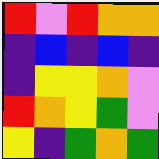[["red", "violet", "red", "orange", "orange"], ["indigo", "blue", "indigo", "blue", "indigo"], ["indigo", "yellow", "yellow", "orange", "violet"], ["red", "orange", "yellow", "green", "violet"], ["yellow", "indigo", "green", "orange", "green"]]